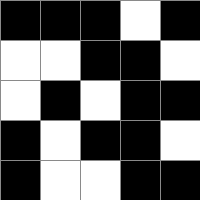[["black", "black", "black", "white", "black"], ["white", "white", "black", "black", "white"], ["white", "black", "white", "black", "black"], ["black", "white", "black", "black", "white"], ["black", "white", "white", "black", "black"]]